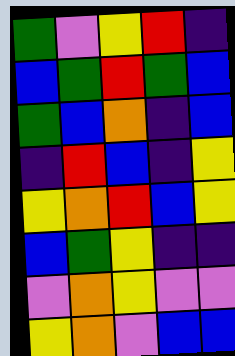[["green", "violet", "yellow", "red", "indigo"], ["blue", "green", "red", "green", "blue"], ["green", "blue", "orange", "indigo", "blue"], ["indigo", "red", "blue", "indigo", "yellow"], ["yellow", "orange", "red", "blue", "yellow"], ["blue", "green", "yellow", "indigo", "indigo"], ["violet", "orange", "yellow", "violet", "violet"], ["yellow", "orange", "violet", "blue", "blue"]]